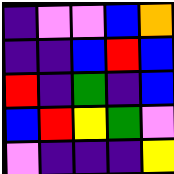[["indigo", "violet", "violet", "blue", "orange"], ["indigo", "indigo", "blue", "red", "blue"], ["red", "indigo", "green", "indigo", "blue"], ["blue", "red", "yellow", "green", "violet"], ["violet", "indigo", "indigo", "indigo", "yellow"]]